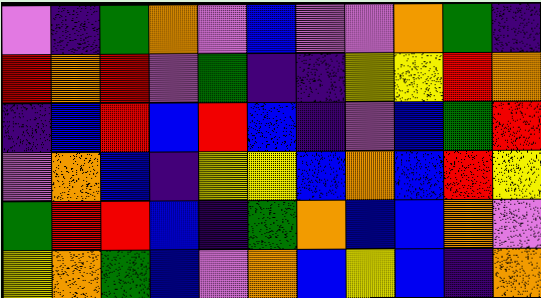[["violet", "indigo", "green", "orange", "violet", "blue", "violet", "violet", "orange", "green", "indigo"], ["red", "orange", "red", "violet", "green", "indigo", "indigo", "yellow", "yellow", "red", "orange"], ["indigo", "blue", "red", "blue", "red", "blue", "indigo", "violet", "blue", "green", "red"], ["violet", "orange", "blue", "indigo", "yellow", "yellow", "blue", "orange", "blue", "red", "yellow"], ["green", "red", "red", "blue", "indigo", "green", "orange", "blue", "blue", "orange", "violet"], ["yellow", "orange", "green", "blue", "violet", "orange", "blue", "yellow", "blue", "indigo", "orange"]]